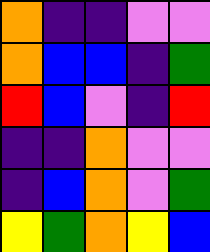[["orange", "indigo", "indigo", "violet", "violet"], ["orange", "blue", "blue", "indigo", "green"], ["red", "blue", "violet", "indigo", "red"], ["indigo", "indigo", "orange", "violet", "violet"], ["indigo", "blue", "orange", "violet", "green"], ["yellow", "green", "orange", "yellow", "blue"]]